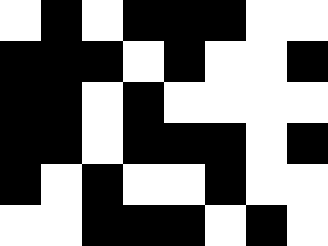[["white", "black", "white", "black", "black", "black", "white", "white"], ["black", "black", "black", "white", "black", "white", "white", "black"], ["black", "black", "white", "black", "white", "white", "white", "white"], ["black", "black", "white", "black", "black", "black", "white", "black"], ["black", "white", "black", "white", "white", "black", "white", "white"], ["white", "white", "black", "black", "black", "white", "black", "white"]]